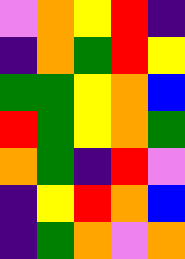[["violet", "orange", "yellow", "red", "indigo"], ["indigo", "orange", "green", "red", "yellow"], ["green", "green", "yellow", "orange", "blue"], ["red", "green", "yellow", "orange", "green"], ["orange", "green", "indigo", "red", "violet"], ["indigo", "yellow", "red", "orange", "blue"], ["indigo", "green", "orange", "violet", "orange"]]